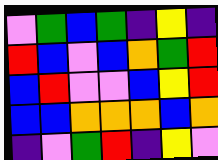[["violet", "green", "blue", "green", "indigo", "yellow", "indigo"], ["red", "blue", "violet", "blue", "orange", "green", "red"], ["blue", "red", "violet", "violet", "blue", "yellow", "red"], ["blue", "blue", "orange", "orange", "orange", "blue", "orange"], ["indigo", "violet", "green", "red", "indigo", "yellow", "violet"]]